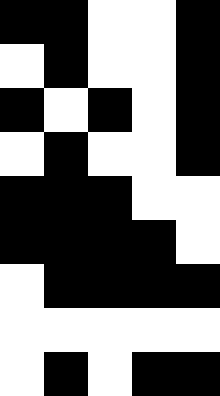[["black", "black", "white", "white", "black"], ["white", "black", "white", "white", "black"], ["black", "white", "black", "white", "black"], ["white", "black", "white", "white", "black"], ["black", "black", "black", "white", "white"], ["black", "black", "black", "black", "white"], ["white", "black", "black", "black", "black"], ["white", "white", "white", "white", "white"], ["white", "black", "white", "black", "black"]]